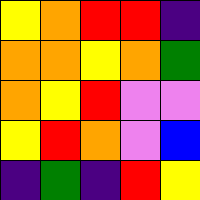[["yellow", "orange", "red", "red", "indigo"], ["orange", "orange", "yellow", "orange", "green"], ["orange", "yellow", "red", "violet", "violet"], ["yellow", "red", "orange", "violet", "blue"], ["indigo", "green", "indigo", "red", "yellow"]]